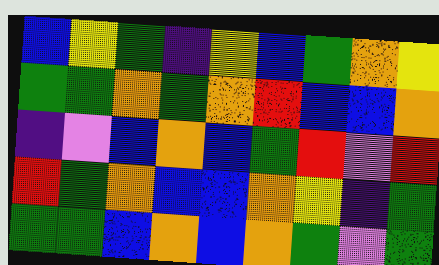[["blue", "yellow", "green", "indigo", "yellow", "blue", "green", "orange", "yellow"], ["green", "green", "orange", "green", "orange", "red", "blue", "blue", "orange"], ["indigo", "violet", "blue", "orange", "blue", "green", "red", "violet", "red"], ["red", "green", "orange", "blue", "blue", "orange", "yellow", "indigo", "green"], ["green", "green", "blue", "orange", "blue", "orange", "green", "violet", "green"]]